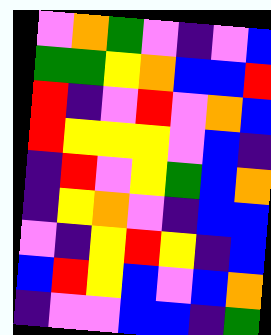[["violet", "orange", "green", "violet", "indigo", "violet", "blue"], ["green", "green", "yellow", "orange", "blue", "blue", "red"], ["red", "indigo", "violet", "red", "violet", "orange", "blue"], ["red", "yellow", "yellow", "yellow", "violet", "blue", "indigo"], ["indigo", "red", "violet", "yellow", "green", "blue", "orange"], ["indigo", "yellow", "orange", "violet", "indigo", "blue", "blue"], ["violet", "indigo", "yellow", "red", "yellow", "indigo", "blue"], ["blue", "red", "yellow", "blue", "violet", "blue", "orange"], ["indigo", "violet", "violet", "blue", "blue", "indigo", "green"]]